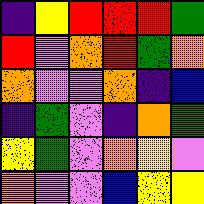[["indigo", "yellow", "red", "red", "red", "green"], ["red", "violet", "orange", "red", "green", "orange"], ["orange", "violet", "violet", "orange", "indigo", "blue"], ["indigo", "green", "violet", "indigo", "orange", "green"], ["yellow", "green", "violet", "orange", "yellow", "violet"], ["orange", "violet", "violet", "blue", "yellow", "yellow"]]